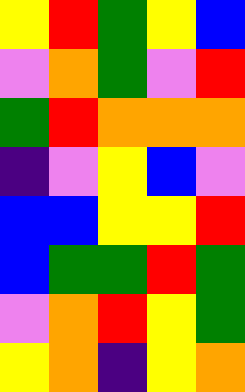[["yellow", "red", "green", "yellow", "blue"], ["violet", "orange", "green", "violet", "red"], ["green", "red", "orange", "orange", "orange"], ["indigo", "violet", "yellow", "blue", "violet"], ["blue", "blue", "yellow", "yellow", "red"], ["blue", "green", "green", "red", "green"], ["violet", "orange", "red", "yellow", "green"], ["yellow", "orange", "indigo", "yellow", "orange"]]